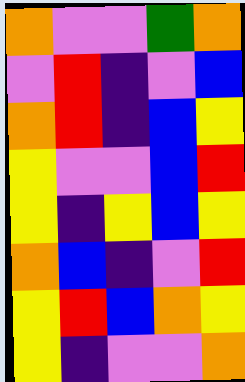[["orange", "violet", "violet", "green", "orange"], ["violet", "red", "indigo", "violet", "blue"], ["orange", "red", "indigo", "blue", "yellow"], ["yellow", "violet", "violet", "blue", "red"], ["yellow", "indigo", "yellow", "blue", "yellow"], ["orange", "blue", "indigo", "violet", "red"], ["yellow", "red", "blue", "orange", "yellow"], ["yellow", "indigo", "violet", "violet", "orange"]]